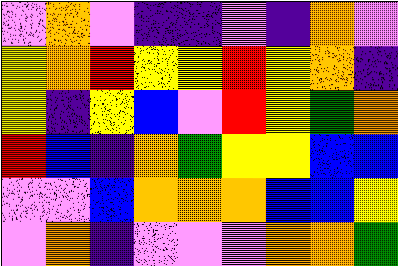[["violet", "orange", "violet", "indigo", "indigo", "violet", "indigo", "orange", "violet"], ["yellow", "orange", "red", "yellow", "yellow", "red", "yellow", "orange", "indigo"], ["yellow", "indigo", "yellow", "blue", "violet", "red", "yellow", "green", "orange"], ["red", "blue", "indigo", "orange", "green", "yellow", "yellow", "blue", "blue"], ["violet", "violet", "blue", "orange", "orange", "orange", "blue", "blue", "yellow"], ["violet", "orange", "indigo", "violet", "violet", "violet", "orange", "orange", "green"]]